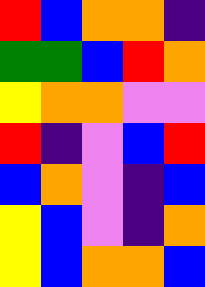[["red", "blue", "orange", "orange", "indigo"], ["green", "green", "blue", "red", "orange"], ["yellow", "orange", "orange", "violet", "violet"], ["red", "indigo", "violet", "blue", "red"], ["blue", "orange", "violet", "indigo", "blue"], ["yellow", "blue", "violet", "indigo", "orange"], ["yellow", "blue", "orange", "orange", "blue"]]